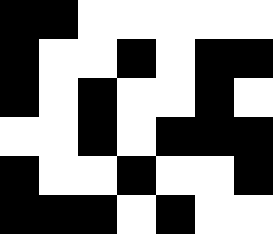[["black", "black", "white", "white", "white", "white", "white"], ["black", "white", "white", "black", "white", "black", "black"], ["black", "white", "black", "white", "white", "black", "white"], ["white", "white", "black", "white", "black", "black", "black"], ["black", "white", "white", "black", "white", "white", "black"], ["black", "black", "black", "white", "black", "white", "white"]]